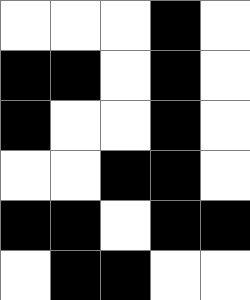[["white", "white", "white", "black", "white"], ["black", "black", "white", "black", "white"], ["black", "white", "white", "black", "white"], ["white", "white", "black", "black", "white"], ["black", "black", "white", "black", "black"], ["white", "black", "black", "white", "white"]]